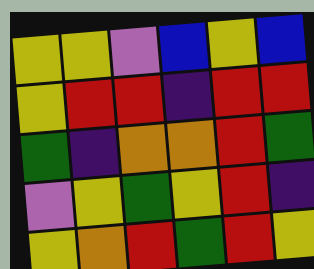[["yellow", "yellow", "violet", "blue", "yellow", "blue"], ["yellow", "red", "red", "indigo", "red", "red"], ["green", "indigo", "orange", "orange", "red", "green"], ["violet", "yellow", "green", "yellow", "red", "indigo"], ["yellow", "orange", "red", "green", "red", "yellow"]]